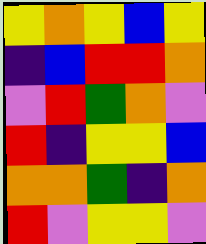[["yellow", "orange", "yellow", "blue", "yellow"], ["indigo", "blue", "red", "red", "orange"], ["violet", "red", "green", "orange", "violet"], ["red", "indigo", "yellow", "yellow", "blue"], ["orange", "orange", "green", "indigo", "orange"], ["red", "violet", "yellow", "yellow", "violet"]]